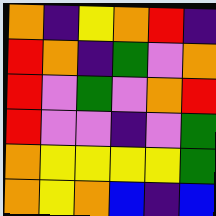[["orange", "indigo", "yellow", "orange", "red", "indigo"], ["red", "orange", "indigo", "green", "violet", "orange"], ["red", "violet", "green", "violet", "orange", "red"], ["red", "violet", "violet", "indigo", "violet", "green"], ["orange", "yellow", "yellow", "yellow", "yellow", "green"], ["orange", "yellow", "orange", "blue", "indigo", "blue"]]